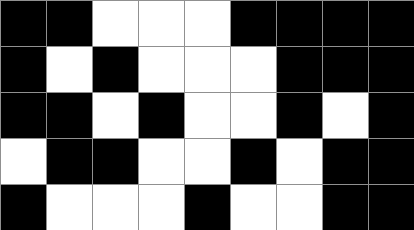[["black", "black", "white", "white", "white", "black", "black", "black", "black"], ["black", "white", "black", "white", "white", "white", "black", "black", "black"], ["black", "black", "white", "black", "white", "white", "black", "white", "black"], ["white", "black", "black", "white", "white", "black", "white", "black", "black"], ["black", "white", "white", "white", "black", "white", "white", "black", "black"]]